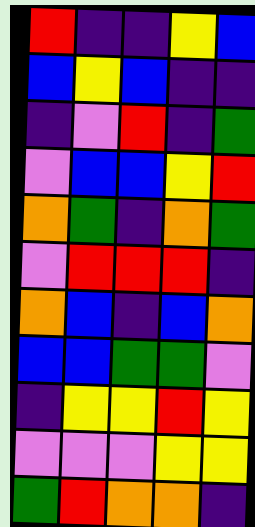[["red", "indigo", "indigo", "yellow", "blue"], ["blue", "yellow", "blue", "indigo", "indigo"], ["indigo", "violet", "red", "indigo", "green"], ["violet", "blue", "blue", "yellow", "red"], ["orange", "green", "indigo", "orange", "green"], ["violet", "red", "red", "red", "indigo"], ["orange", "blue", "indigo", "blue", "orange"], ["blue", "blue", "green", "green", "violet"], ["indigo", "yellow", "yellow", "red", "yellow"], ["violet", "violet", "violet", "yellow", "yellow"], ["green", "red", "orange", "orange", "indigo"]]